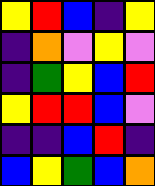[["yellow", "red", "blue", "indigo", "yellow"], ["indigo", "orange", "violet", "yellow", "violet"], ["indigo", "green", "yellow", "blue", "red"], ["yellow", "red", "red", "blue", "violet"], ["indigo", "indigo", "blue", "red", "indigo"], ["blue", "yellow", "green", "blue", "orange"]]